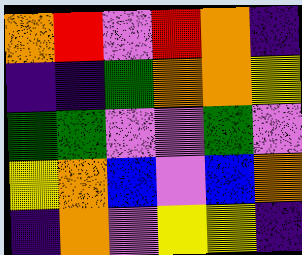[["orange", "red", "violet", "red", "orange", "indigo"], ["indigo", "indigo", "green", "orange", "orange", "yellow"], ["green", "green", "violet", "violet", "green", "violet"], ["yellow", "orange", "blue", "violet", "blue", "orange"], ["indigo", "orange", "violet", "yellow", "yellow", "indigo"]]